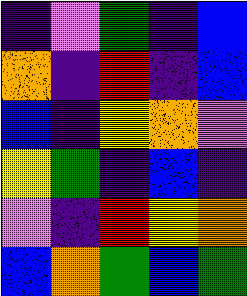[["indigo", "violet", "green", "indigo", "blue"], ["orange", "indigo", "red", "indigo", "blue"], ["blue", "indigo", "yellow", "orange", "violet"], ["yellow", "green", "indigo", "blue", "indigo"], ["violet", "indigo", "red", "yellow", "orange"], ["blue", "orange", "green", "blue", "green"]]